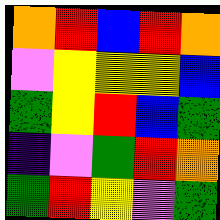[["orange", "red", "blue", "red", "orange"], ["violet", "yellow", "yellow", "yellow", "blue"], ["green", "yellow", "red", "blue", "green"], ["indigo", "violet", "green", "red", "orange"], ["green", "red", "yellow", "violet", "green"]]